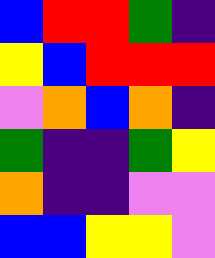[["blue", "red", "red", "green", "indigo"], ["yellow", "blue", "red", "red", "red"], ["violet", "orange", "blue", "orange", "indigo"], ["green", "indigo", "indigo", "green", "yellow"], ["orange", "indigo", "indigo", "violet", "violet"], ["blue", "blue", "yellow", "yellow", "violet"]]